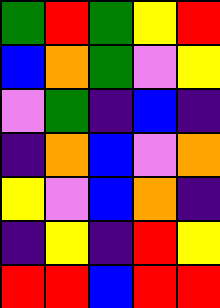[["green", "red", "green", "yellow", "red"], ["blue", "orange", "green", "violet", "yellow"], ["violet", "green", "indigo", "blue", "indigo"], ["indigo", "orange", "blue", "violet", "orange"], ["yellow", "violet", "blue", "orange", "indigo"], ["indigo", "yellow", "indigo", "red", "yellow"], ["red", "red", "blue", "red", "red"]]